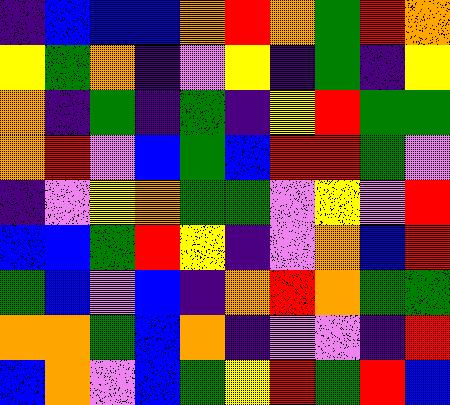[["indigo", "blue", "blue", "blue", "orange", "red", "orange", "green", "red", "orange"], ["yellow", "green", "orange", "indigo", "violet", "yellow", "indigo", "green", "indigo", "yellow"], ["orange", "indigo", "green", "indigo", "green", "indigo", "yellow", "red", "green", "green"], ["orange", "red", "violet", "blue", "green", "blue", "red", "red", "green", "violet"], ["indigo", "violet", "yellow", "orange", "green", "green", "violet", "yellow", "violet", "red"], ["blue", "blue", "green", "red", "yellow", "indigo", "violet", "orange", "blue", "red"], ["green", "blue", "violet", "blue", "indigo", "orange", "red", "orange", "green", "green"], ["orange", "orange", "green", "blue", "orange", "indigo", "violet", "violet", "indigo", "red"], ["blue", "orange", "violet", "blue", "green", "yellow", "red", "green", "red", "blue"]]